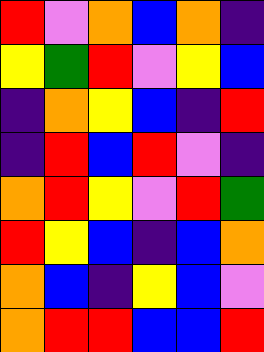[["red", "violet", "orange", "blue", "orange", "indigo"], ["yellow", "green", "red", "violet", "yellow", "blue"], ["indigo", "orange", "yellow", "blue", "indigo", "red"], ["indigo", "red", "blue", "red", "violet", "indigo"], ["orange", "red", "yellow", "violet", "red", "green"], ["red", "yellow", "blue", "indigo", "blue", "orange"], ["orange", "blue", "indigo", "yellow", "blue", "violet"], ["orange", "red", "red", "blue", "blue", "red"]]